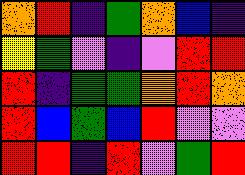[["orange", "red", "indigo", "green", "orange", "blue", "indigo"], ["yellow", "green", "violet", "indigo", "violet", "red", "red"], ["red", "indigo", "green", "green", "orange", "red", "orange"], ["red", "blue", "green", "blue", "red", "violet", "violet"], ["red", "red", "indigo", "red", "violet", "green", "red"]]